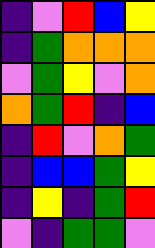[["indigo", "violet", "red", "blue", "yellow"], ["indigo", "green", "orange", "orange", "orange"], ["violet", "green", "yellow", "violet", "orange"], ["orange", "green", "red", "indigo", "blue"], ["indigo", "red", "violet", "orange", "green"], ["indigo", "blue", "blue", "green", "yellow"], ["indigo", "yellow", "indigo", "green", "red"], ["violet", "indigo", "green", "green", "violet"]]